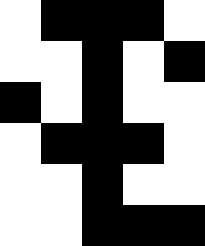[["white", "black", "black", "black", "white"], ["white", "white", "black", "white", "black"], ["black", "white", "black", "white", "white"], ["white", "black", "black", "black", "white"], ["white", "white", "black", "white", "white"], ["white", "white", "black", "black", "black"]]